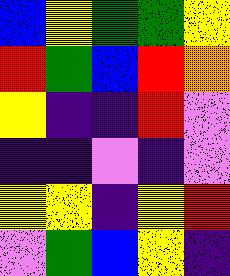[["blue", "yellow", "green", "green", "yellow"], ["red", "green", "blue", "red", "orange"], ["yellow", "indigo", "indigo", "red", "violet"], ["indigo", "indigo", "violet", "indigo", "violet"], ["yellow", "yellow", "indigo", "yellow", "red"], ["violet", "green", "blue", "yellow", "indigo"]]